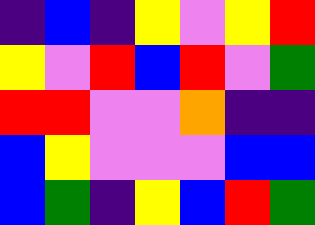[["indigo", "blue", "indigo", "yellow", "violet", "yellow", "red"], ["yellow", "violet", "red", "blue", "red", "violet", "green"], ["red", "red", "violet", "violet", "orange", "indigo", "indigo"], ["blue", "yellow", "violet", "violet", "violet", "blue", "blue"], ["blue", "green", "indigo", "yellow", "blue", "red", "green"]]